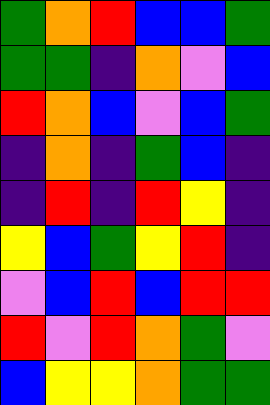[["green", "orange", "red", "blue", "blue", "green"], ["green", "green", "indigo", "orange", "violet", "blue"], ["red", "orange", "blue", "violet", "blue", "green"], ["indigo", "orange", "indigo", "green", "blue", "indigo"], ["indigo", "red", "indigo", "red", "yellow", "indigo"], ["yellow", "blue", "green", "yellow", "red", "indigo"], ["violet", "blue", "red", "blue", "red", "red"], ["red", "violet", "red", "orange", "green", "violet"], ["blue", "yellow", "yellow", "orange", "green", "green"]]